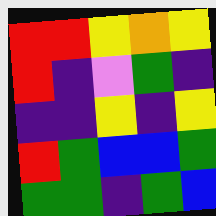[["red", "red", "yellow", "orange", "yellow"], ["red", "indigo", "violet", "green", "indigo"], ["indigo", "indigo", "yellow", "indigo", "yellow"], ["red", "green", "blue", "blue", "green"], ["green", "green", "indigo", "green", "blue"]]